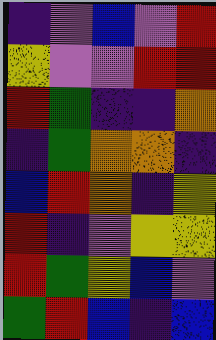[["indigo", "violet", "blue", "violet", "red"], ["yellow", "violet", "violet", "red", "red"], ["red", "green", "indigo", "indigo", "orange"], ["indigo", "green", "orange", "orange", "indigo"], ["blue", "red", "orange", "indigo", "yellow"], ["red", "indigo", "violet", "yellow", "yellow"], ["red", "green", "yellow", "blue", "violet"], ["green", "red", "blue", "indigo", "blue"]]